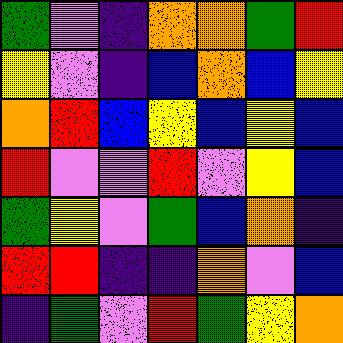[["green", "violet", "indigo", "orange", "orange", "green", "red"], ["yellow", "violet", "indigo", "blue", "orange", "blue", "yellow"], ["orange", "red", "blue", "yellow", "blue", "yellow", "blue"], ["red", "violet", "violet", "red", "violet", "yellow", "blue"], ["green", "yellow", "violet", "green", "blue", "orange", "indigo"], ["red", "red", "indigo", "indigo", "orange", "violet", "blue"], ["indigo", "green", "violet", "red", "green", "yellow", "orange"]]